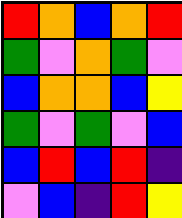[["red", "orange", "blue", "orange", "red"], ["green", "violet", "orange", "green", "violet"], ["blue", "orange", "orange", "blue", "yellow"], ["green", "violet", "green", "violet", "blue"], ["blue", "red", "blue", "red", "indigo"], ["violet", "blue", "indigo", "red", "yellow"]]